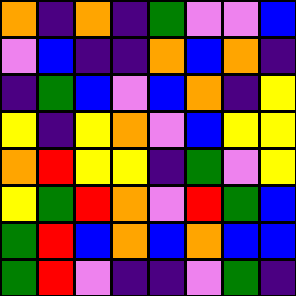[["orange", "indigo", "orange", "indigo", "green", "violet", "violet", "blue"], ["violet", "blue", "indigo", "indigo", "orange", "blue", "orange", "indigo"], ["indigo", "green", "blue", "violet", "blue", "orange", "indigo", "yellow"], ["yellow", "indigo", "yellow", "orange", "violet", "blue", "yellow", "yellow"], ["orange", "red", "yellow", "yellow", "indigo", "green", "violet", "yellow"], ["yellow", "green", "red", "orange", "violet", "red", "green", "blue"], ["green", "red", "blue", "orange", "blue", "orange", "blue", "blue"], ["green", "red", "violet", "indigo", "indigo", "violet", "green", "indigo"]]